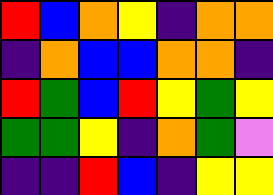[["red", "blue", "orange", "yellow", "indigo", "orange", "orange"], ["indigo", "orange", "blue", "blue", "orange", "orange", "indigo"], ["red", "green", "blue", "red", "yellow", "green", "yellow"], ["green", "green", "yellow", "indigo", "orange", "green", "violet"], ["indigo", "indigo", "red", "blue", "indigo", "yellow", "yellow"]]